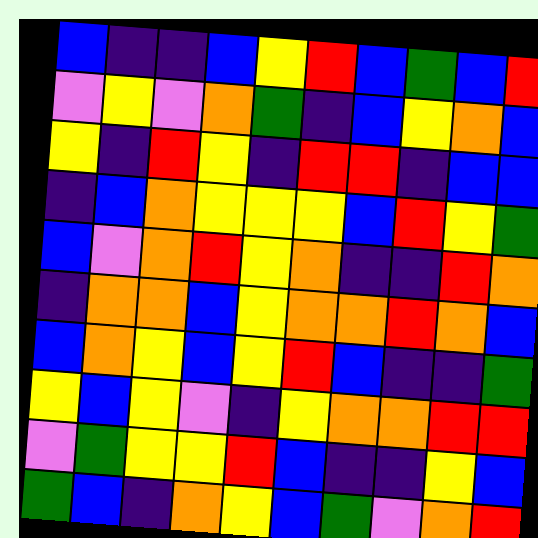[["blue", "indigo", "indigo", "blue", "yellow", "red", "blue", "green", "blue", "red"], ["violet", "yellow", "violet", "orange", "green", "indigo", "blue", "yellow", "orange", "blue"], ["yellow", "indigo", "red", "yellow", "indigo", "red", "red", "indigo", "blue", "blue"], ["indigo", "blue", "orange", "yellow", "yellow", "yellow", "blue", "red", "yellow", "green"], ["blue", "violet", "orange", "red", "yellow", "orange", "indigo", "indigo", "red", "orange"], ["indigo", "orange", "orange", "blue", "yellow", "orange", "orange", "red", "orange", "blue"], ["blue", "orange", "yellow", "blue", "yellow", "red", "blue", "indigo", "indigo", "green"], ["yellow", "blue", "yellow", "violet", "indigo", "yellow", "orange", "orange", "red", "red"], ["violet", "green", "yellow", "yellow", "red", "blue", "indigo", "indigo", "yellow", "blue"], ["green", "blue", "indigo", "orange", "yellow", "blue", "green", "violet", "orange", "red"]]